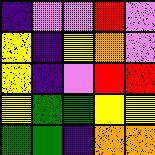[["indigo", "violet", "violet", "red", "violet"], ["yellow", "indigo", "yellow", "orange", "violet"], ["yellow", "indigo", "violet", "red", "red"], ["yellow", "green", "green", "yellow", "yellow"], ["green", "green", "indigo", "orange", "orange"]]